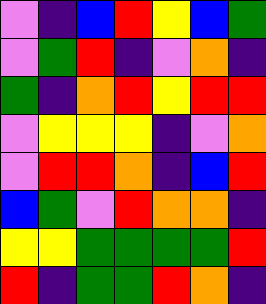[["violet", "indigo", "blue", "red", "yellow", "blue", "green"], ["violet", "green", "red", "indigo", "violet", "orange", "indigo"], ["green", "indigo", "orange", "red", "yellow", "red", "red"], ["violet", "yellow", "yellow", "yellow", "indigo", "violet", "orange"], ["violet", "red", "red", "orange", "indigo", "blue", "red"], ["blue", "green", "violet", "red", "orange", "orange", "indigo"], ["yellow", "yellow", "green", "green", "green", "green", "red"], ["red", "indigo", "green", "green", "red", "orange", "indigo"]]